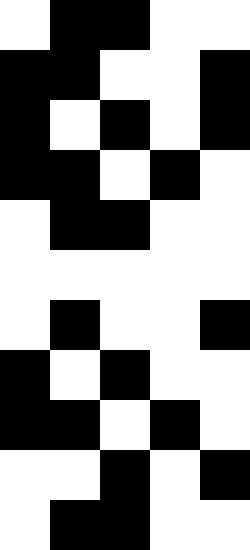[["white", "black", "black", "white", "white"], ["black", "black", "white", "white", "black"], ["black", "white", "black", "white", "black"], ["black", "black", "white", "black", "white"], ["white", "black", "black", "white", "white"], ["white", "white", "white", "white", "white"], ["white", "black", "white", "white", "black"], ["black", "white", "black", "white", "white"], ["black", "black", "white", "black", "white"], ["white", "white", "black", "white", "black"], ["white", "black", "black", "white", "white"]]